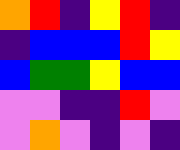[["orange", "red", "indigo", "yellow", "red", "indigo"], ["indigo", "blue", "blue", "blue", "red", "yellow"], ["blue", "green", "green", "yellow", "blue", "blue"], ["violet", "violet", "indigo", "indigo", "red", "violet"], ["violet", "orange", "violet", "indigo", "violet", "indigo"]]